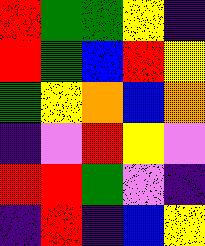[["red", "green", "green", "yellow", "indigo"], ["red", "green", "blue", "red", "yellow"], ["green", "yellow", "orange", "blue", "orange"], ["indigo", "violet", "red", "yellow", "violet"], ["red", "red", "green", "violet", "indigo"], ["indigo", "red", "indigo", "blue", "yellow"]]